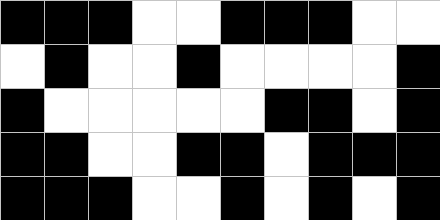[["black", "black", "black", "white", "white", "black", "black", "black", "white", "white"], ["white", "black", "white", "white", "black", "white", "white", "white", "white", "black"], ["black", "white", "white", "white", "white", "white", "black", "black", "white", "black"], ["black", "black", "white", "white", "black", "black", "white", "black", "black", "black"], ["black", "black", "black", "white", "white", "black", "white", "black", "white", "black"]]